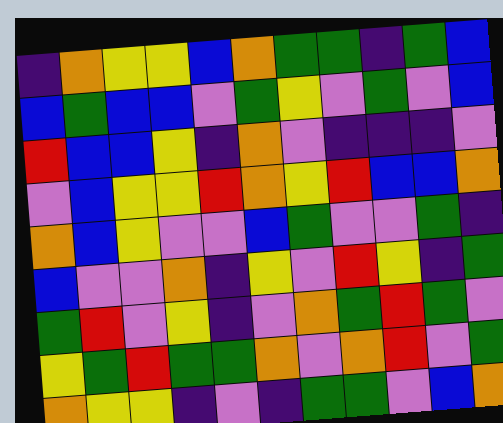[["indigo", "orange", "yellow", "yellow", "blue", "orange", "green", "green", "indigo", "green", "blue"], ["blue", "green", "blue", "blue", "violet", "green", "yellow", "violet", "green", "violet", "blue"], ["red", "blue", "blue", "yellow", "indigo", "orange", "violet", "indigo", "indigo", "indigo", "violet"], ["violet", "blue", "yellow", "yellow", "red", "orange", "yellow", "red", "blue", "blue", "orange"], ["orange", "blue", "yellow", "violet", "violet", "blue", "green", "violet", "violet", "green", "indigo"], ["blue", "violet", "violet", "orange", "indigo", "yellow", "violet", "red", "yellow", "indigo", "green"], ["green", "red", "violet", "yellow", "indigo", "violet", "orange", "green", "red", "green", "violet"], ["yellow", "green", "red", "green", "green", "orange", "violet", "orange", "red", "violet", "green"], ["orange", "yellow", "yellow", "indigo", "violet", "indigo", "green", "green", "violet", "blue", "orange"]]